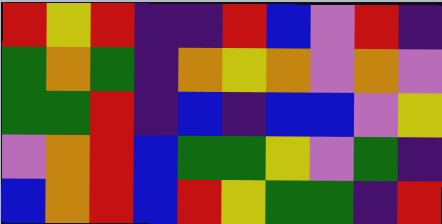[["red", "yellow", "red", "indigo", "indigo", "red", "blue", "violet", "red", "indigo"], ["green", "orange", "green", "indigo", "orange", "yellow", "orange", "violet", "orange", "violet"], ["green", "green", "red", "indigo", "blue", "indigo", "blue", "blue", "violet", "yellow"], ["violet", "orange", "red", "blue", "green", "green", "yellow", "violet", "green", "indigo"], ["blue", "orange", "red", "blue", "red", "yellow", "green", "green", "indigo", "red"]]